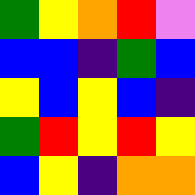[["green", "yellow", "orange", "red", "violet"], ["blue", "blue", "indigo", "green", "blue"], ["yellow", "blue", "yellow", "blue", "indigo"], ["green", "red", "yellow", "red", "yellow"], ["blue", "yellow", "indigo", "orange", "orange"]]